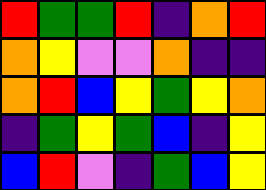[["red", "green", "green", "red", "indigo", "orange", "red"], ["orange", "yellow", "violet", "violet", "orange", "indigo", "indigo"], ["orange", "red", "blue", "yellow", "green", "yellow", "orange"], ["indigo", "green", "yellow", "green", "blue", "indigo", "yellow"], ["blue", "red", "violet", "indigo", "green", "blue", "yellow"]]